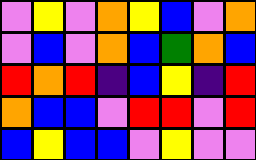[["violet", "yellow", "violet", "orange", "yellow", "blue", "violet", "orange"], ["violet", "blue", "violet", "orange", "blue", "green", "orange", "blue"], ["red", "orange", "red", "indigo", "blue", "yellow", "indigo", "red"], ["orange", "blue", "blue", "violet", "red", "red", "violet", "red"], ["blue", "yellow", "blue", "blue", "violet", "yellow", "violet", "violet"]]